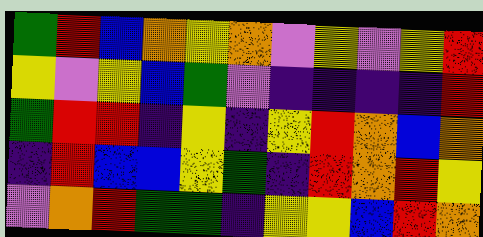[["green", "red", "blue", "orange", "yellow", "orange", "violet", "yellow", "violet", "yellow", "red"], ["yellow", "violet", "yellow", "blue", "green", "violet", "indigo", "indigo", "indigo", "indigo", "red"], ["green", "red", "red", "indigo", "yellow", "indigo", "yellow", "red", "orange", "blue", "orange"], ["indigo", "red", "blue", "blue", "yellow", "green", "indigo", "red", "orange", "red", "yellow"], ["violet", "orange", "red", "green", "green", "indigo", "yellow", "yellow", "blue", "red", "orange"]]